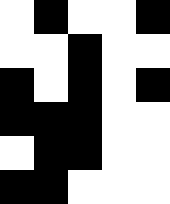[["white", "black", "white", "white", "black"], ["white", "white", "black", "white", "white"], ["black", "white", "black", "white", "black"], ["black", "black", "black", "white", "white"], ["white", "black", "black", "white", "white"], ["black", "black", "white", "white", "white"]]